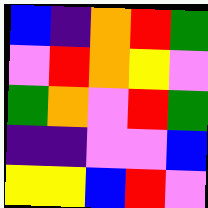[["blue", "indigo", "orange", "red", "green"], ["violet", "red", "orange", "yellow", "violet"], ["green", "orange", "violet", "red", "green"], ["indigo", "indigo", "violet", "violet", "blue"], ["yellow", "yellow", "blue", "red", "violet"]]